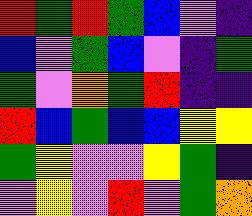[["red", "green", "red", "green", "blue", "violet", "indigo"], ["blue", "violet", "green", "blue", "violet", "indigo", "green"], ["green", "violet", "orange", "green", "red", "indigo", "indigo"], ["red", "blue", "green", "blue", "blue", "yellow", "yellow"], ["green", "yellow", "violet", "violet", "yellow", "green", "indigo"], ["violet", "yellow", "violet", "red", "violet", "green", "orange"]]